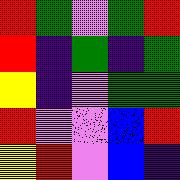[["red", "green", "violet", "green", "red"], ["red", "indigo", "green", "indigo", "green"], ["yellow", "indigo", "violet", "green", "green"], ["red", "violet", "violet", "blue", "red"], ["yellow", "red", "violet", "blue", "indigo"]]